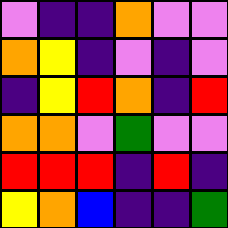[["violet", "indigo", "indigo", "orange", "violet", "violet"], ["orange", "yellow", "indigo", "violet", "indigo", "violet"], ["indigo", "yellow", "red", "orange", "indigo", "red"], ["orange", "orange", "violet", "green", "violet", "violet"], ["red", "red", "red", "indigo", "red", "indigo"], ["yellow", "orange", "blue", "indigo", "indigo", "green"]]